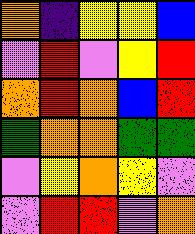[["orange", "indigo", "yellow", "yellow", "blue"], ["violet", "red", "violet", "yellow", "red"], ["orange", "red", "orange", "blue", "red"], ["green", "orange", "orange", "green", "green"], ["violet", "yellow", "orange", "yellow", "violet"], ["violet", "red", "red", "violet", "orange"]]